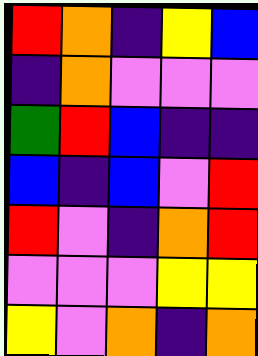[["red", "orange", "indigo", "yellow", "blue"], ["indigo", "orange", "violet", "violet", "violet"], ["green", "red", "blue", "indigo", "indigo"], ["blue", "indigo", "blue", "violet", "red"], ["red", "violet", "indigo", "orange", "red"], ["violet", "violet", "violet", "yellow", "yellow"], ["yellow", "violet", "orange", "indigo", "orange"]]